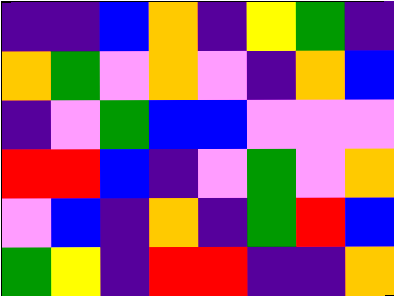[["indigo", "indigo", "blue", "orange", "indigo", "yellow", "green", "indigo"], ["orange", "green", "violet", "orange", "violet", "indigo", "orange", "blue"], ["indigo", "violet", "green", "blue", "blue", "violet", "violet", "violet"], ["red", "red", "blue", "indigo", "violet", "green", "violet", "orange"], ["violet", "blue", "indigo", "orange", "indigo", "green", "red", "blue"], ["green", "yellow", "indigo", "red", "red", "indigo", "indigo", "orange"]]